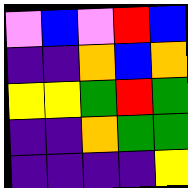[["violet", "blue", "violet", "red", "blue"], ["indigo", "indigo", "orange", "blue", "orange"], ["yellow", "yellow", "green", "red", "green"], ["indigo", "indigo", "orange", "green", "green"], ["indigo", "indigo", "indigo", "indigo", "yellow"]]